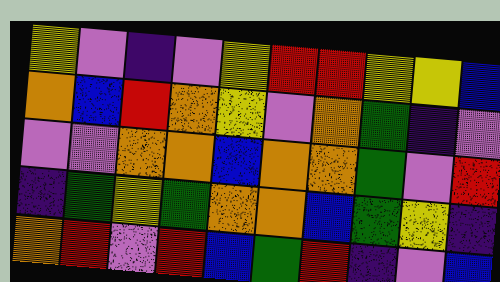[["yellow", "violet", "indigo", "violet", "yellow", "red", "red", "yellow", "yellow", "blue"], ["orange", "blue", "red", "orange", "yellow", "violet", "orange", "green", "indigo", "violet"], ["violet", "violet", "orange", "orange", "blue", "orange", "orange", "green", "violet", "red"], ["indigo", "green", "yellow", "green", "orange", "orange", "blue", "green", "yellow", "indigo"], ["orange", "red", "violet", "red", "blue", "green", "red", "indigo", "violet", "blue"]]